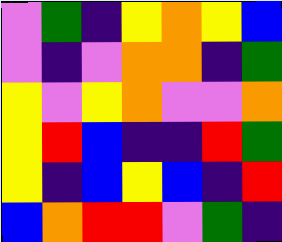[["violet", "green", "indigo", "yellow", "orange", "yellow", "blue"], ["violet", "indigo", "violet", "orange", "orange", "indigo", "green"], ["yellow", "violet", "yellow", "orange", "violet", "violet", "orange"], ["yellow", "red", "blue", "indigo", "indigo", "red", "green"], ["yellow", "indigo", "blue", "yellow", "blue", "indigo", "red"], ["blue", "orange", "red", "red", "violet", "green", "indigo"]]